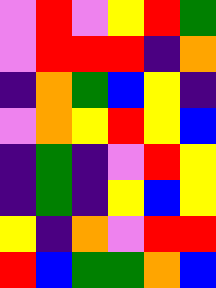[["violet", "red", "violet", "yellow", "red", "green"], ["violet", "red", "red", "red", "indigo", "orange"], ["indigo", "orange", "green", "blue", "yellow", "indigo"], ["violet", "orange", "yellow", "red", "yellow", "blue"], ["indigo", "green", "indigo", "violet", "red", "yellow"], ["indigo", "green", "indigo", "yellow", "blue", "yellow"], ["yellow", "indigo", "orange", "violet", "red", "red"], ["red", "blue", "green", "green", "orange", "blue"]]